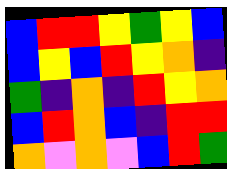[["blue", "red", "red", "yellow", "green", "yellow", "blue"], ["blue", "yellow", "blue", "red", "yellow", "orange", "indigo"], ["green", "indigo", "orange", "indigo", "red", "yellow", "orange"], ["blue", "red", "orange", "blue", "indigo", "red", "red"], ["orange", "violet", "orange", "violet", "blue", "red", "green"]]